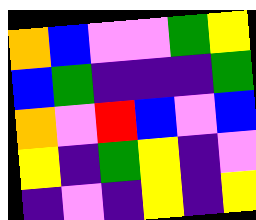[["orange", "blue", "violet", "violet", "green", "yellow"], ["blue", "green", "indigo", "indigo", "indigo", "green"], ["orange", "violet", "red", "blue", "violet", "blue"], ["yellow", "indigo", "green", "yellow", "indigo", "violet"], ["indigo", "violet", "indigo", "yellow", "indigo", "yellow"]]